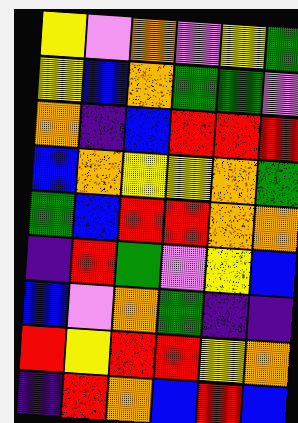[["yellow", "violet", "orange", "violet", "yellow", "green"], ["yellow", "blue", "orange", "green", "green", "violet"], ["orange", "indigo", "blue", "red", "red", "red"], ["blue", "orange", "yellow", "yellow", "orange", "green"], ["green", "blue", "red", "red", "orange", "orange"], ["indigo", "red", "green", "violet", "yellow", "blue"], ["blue", "violet", "orange", "green", "indigo", "indigo"], ["red", "yellow", "red", "red", "yellow", "orange"], ["indigo", "red", "orange", "blue", "red", "blue"]]